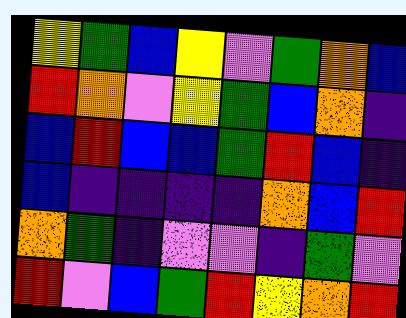[["yellow", "green", "blue", "yellow", "violet", "green", "orange", "blue"], ["red", "orange", "violet", "yellow", "green", "blue", "orange", "indigo"], ["blue", "red", "blue", "blue", "green", "red", "blue", "indigo"], ["blue", "indigo", "indigo", "indigo", "indigo", "orange", "blue", "red"], ["orange", "green", "indigo", "violet", "violet", "indigo", "green", "violet"], ["red", "violet", "blue", "green", "red", "yellow", "orange", "red"]]